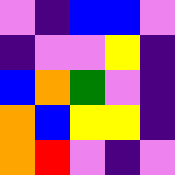[["violet", "indigo", "blue", "blue", "violet"], ["indigo", "violet", "violet", "yellow", "indigo"], ["blue", "orange", "green", "violet", "indigo"], ["orange", "blue", "yellow", "yellow", "indigo"], ["orange", "red", "violet", "indigo", "violet"]]